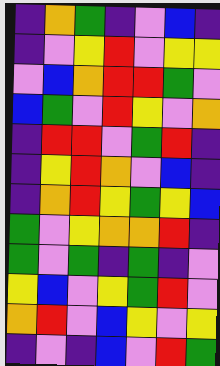[["indigo", "orange", "green", "indigo", "violet", "blue", "indigo"], ["indigo", "violet", "yellow", "red", "violet", "yellow", "yellow"], ["violet", "blue", "orange", "red", "red", "green", "violet"], ["blue", "green", "violet", "red", "yellow", "violet", "orange"], ["indigo", "red", "red", "violet", "green", "red", "indigo"], ["indigo", "yellow", "red", "orange", "violet", "blue", "indigo"], ["indigo", "orange", "red", "yellow", "green", "yellow", "blue"], ["green", "violet", "yellow", "orange", "orange", "red", "indigo"], ["green", "violet", "green", "indigo", "green", "indigo", "violet"], ["yellow", "blue", "violet", "yellow", "green", "red", "violet"], ["orange", "red", "violet", "blue", "yellow", "violet", "yellow"], ["indigo", "violet", "indigo", "blue", "violet", "red", "green"]]